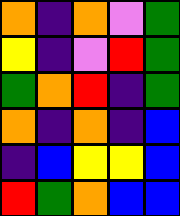[["orange", "indigo", "orange", "violet", "green"], ["yellow", "indigo", "violet", "red", "green"], ["green", "orange", "red", "indigo", "green"], ["orange", "indigo", "orange", "indigo", "blue"], ["indigo", "blue", "yellow", "yellow", "blue"], ["red", "green", "orange", "blue", "blue"]]